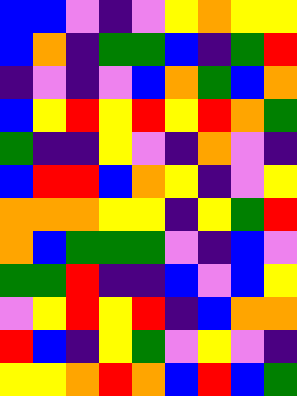[["blue", "blue", "violet", "indigo", "violet", "yellow", "orange", "yellow", "yellow"], ["blue", "orange", "indigo", "green", "green", "blue", "indigo", "green", "red"], ["indigo", "violet", "indigo", "violet", "blue", "orange", "green", "blue", "orange"], ["blue", "yellow", "red", "yellow", "red", "yellow", "red", "orange", "green"], ["green", "indigo", "indigo", "yellow", "violet", "indigo", "orange", "violet", "indigo"], ["blue", "red", "red", "blue", "orange", "yellow", "indigo", "violet", "yellow"], ["orange", "orange", "orange", "yellow", "yellow", "indigo", "yellow", "green", "red"], ["orange", "blue", "green", "green", "green", "violet", "indigo", "blue", "violet"], ["green", "green", "red", "indigo", "indigo", "blue", "violet", "blue", "yellow"], ["violet", "yellow", "red", "yellow", "red", "indigo", "blue", "orange", "orange"], ["red", "blue", "indigo", "yellow", "green", "violet", "yellow", "violet", "indigo"], ["yellow", "yellow", "orange", "red", "orange", "blue", "red", "blue", "green"]]